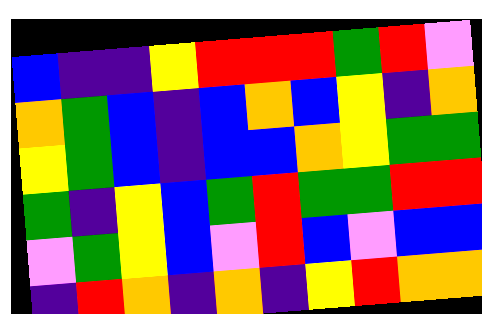[["blue", "indigo", "indigo", "yellow", "red", "red", "red", "green", "red", "violet"], ["orange", "green", "blue", "indigo", "blue", "orange", "blue", "yellow", "indigo", "orange"], ["yellow", "green", "blue", "indigo", "blue", "blue", "orange", "yellow", "green", "green"], ["green", "indigo", "yellow", "blue", "green", "red", "green", "green", "red", "red"], ["violet", "green", "yellow", "blue", "violet", "red", "blue", "violet", "blue", "blue"], ["indigo", "red", "orange", "indigo", "orange", "indigo", "yellow", "red", "orange", "orange"]]